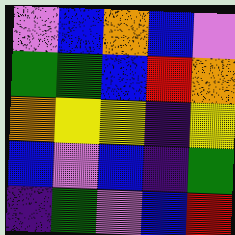[["violet", "blue", "orange", "blue", "violet"], ["green", "green", "blue", "red", "orange"], ["orange", "yellow", "yellow", "indigo", "yellow"], ["blue", "violet", "blue", "indigo", "green"], ["indigo", "green", "violet", "blue", "red"]]